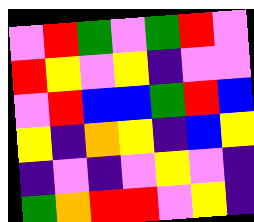[["violet", "red", "green", "violet", "green", "red", "violet"], ["red", "yellow", "violet", "yellow", "indigo", "violet", "violet"], ["violet", "red", "blue", "blue", "green", "red", "blue"], ["yellow", "indigo", "orange", "yellow", "indigo", "blue", "yellow"], ["indigo", "violet", "indigo", "violet", "yellow", "violet", "indigo"], ["green", "orange", "red", "red", "violet", "yellow", "indigo"]]